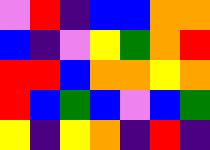[["violet", "red", "indigo", "blue", "blue", "orange", "orange"], ["blue", "indigo", "violet", "yellow", "green", "orange", "red"], ["red", "red", "blue", "orange", "orange", "yellow", "orange"], ["red", "blue", "green", "blue", "violet", "blue", "green"], ["yellow", "indigo", "yellow", "orange", "indigo", "red", "indigo"]]